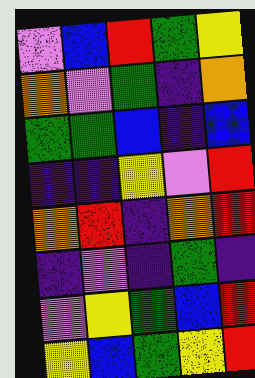[["violet", "blue", "red", "green", "yellow"], ["orange", "violet", "green", "indigo", "orange"], ["green", "green", "blue", "indigo", "blue"], ["indigo", "indigo", "yellow", "violet", "red"], ["orange", "red", "indigo", "orange", "red"], ["indigo", "violet", "indigo", "green", "indigo"], ["violet", "yellow", "green", "blue", "red"], ["yellow", "blue", "green", "yellow", "red"]]